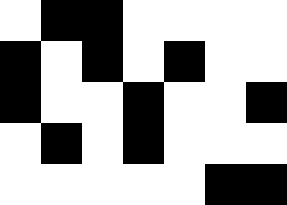[["white", "black", "black", "white", "white", "white", "white"], ["black", "white", "black", "white", "black", "white", "white"], ["black", "white", "white", "black", "white", "white", "black"], ["white", "black", "white", "black", "white", "white", "white"], ["white", "white", "white", "white", "white", "black", "black"]]